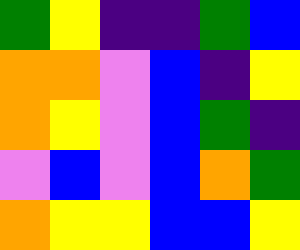[["green", "yellow", "indigo", "indigo", "green", "blue"], ["orange", "orange", "violet", "blue", "indigo", "yellow"], ["orange", "yellow", "violet", "blue", "green", "indigo"], ["violet", "blue", "violet", "blue", "orange", "green"], ["orange", "yellow", "yellow", "blue", "blue", "yellow"]]